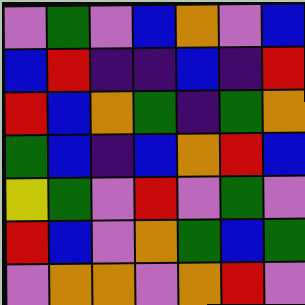[["violet", "green", "violet", "blue", "orange", "violet", "blue"], ["blue", "red", "indigo", "indigo", "blue", "indigo", "red"], ["red", "blue", "orange", "green", "indigo", "green", "orange"], ["green", "blue", "indigo", "blue", "orange", "red", "blue"], ["yellow", "green", "violet", "red", "violet", "green", "violet"], ["red", "blue", "violet", "orange", "green", "blue", "green"], ["violet", "orange", "orange", "violet", "orange", "red", "violet"]]